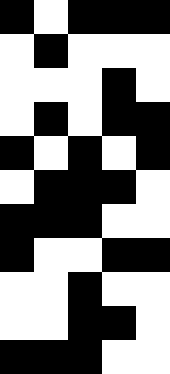[["black", "white", "black", "black", "black"], ["white", "black", "white", "white", "white"], ["white", "white", "white", "black", "white"], ["white", "black", "white", "black", "black"], ["black", "white", "black", "white", "black"], ["white", "black", "black", "black", "white"], ["black", "black", "black", "white", "white"], ["black", "white", "white", "black", "black"], ["white", "white", "black", "white", "white"], ["white", "white", "black", "black", "white"], ["black", "black", "black", "white", "white"]]